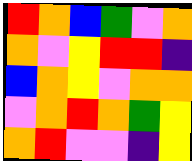[["red", "orange", "blue", "green", "violet", "orange"], ["orange", "violet", "yellow", "red", "red", "indigo"], ["blue", "orange", "yellow", "violet", "orange", "orange"], ["violet", "orange", "red", "orange", "green", "yellow"], ["orange", "red", "violet", "violet", "indigo", "yellow"]]